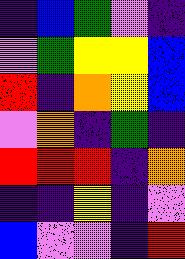[["indigo", "blue", "green", "violet", "indigo"], ["violet", "green", "yellow", "yellow", "blue"], ["red", "indigo", "orange", "yellow", "blue"], ["violet", "orange", "indigo", "green", "indigo"], ["red", "red", "red", "indigo", "orange"], ["indigo", "indigo", "yellow", "indigo", "violet"], ["blue", "violet", "violet", "indigo", "red"]]